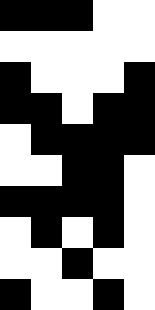[["black", "black", "black", "white", "white"], ["white", "white", "white", "white", "white"], ["black", "white", "white", "white", "black"], ["black", "black", "white", "black", "black"], ["white", "black", "black", "black", "black"], ["white", "white", "black", "black", "white"], ["black", "black", "black", "black", "white"], ["white", "black", "white", "black", "white"], ["white", "white", "black", "white", "white"], ["black", "white", "white", "black", "white"]]